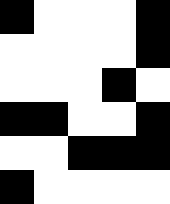[["black", "white", "white", "white", "black"], ["white", "white", "white", "white", "black"], ["white", "white", "white", "black", "white"], ["black", "black", "white", "white", "black"], ["white", "white", "black", "black", "black"], ["black", "white", "white", "white", "white"]]